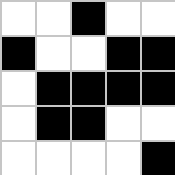[["white", "white", "black", "white", "white"], ["black", "white", "white", "black", "black"], ["white", "black", "black", "black", "black"], ["white", "black", "black", "white", "white"], ["white", "white", "white", "white", "black"]]